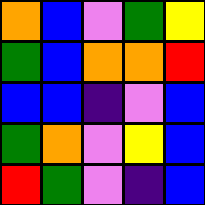[["orange", "blue", "violet", "green", "yellow"], ["green", "blue", "orange", "orange", "red"], ["blue", "blue", "indigo", "violet", "blue"], ["green", "orange", "violet", "yellow", "blue"], ["red", "green", "violet", "indigo", "blue"]]